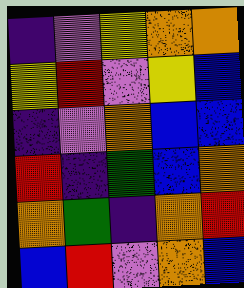[["indigo", "violet", "yellow", "orange", "orange"], ["yellow", "red", "violet", "yellow", "blue"], ["indigo", "violet", "orange", "blue", "blue"], ["red", "indigo", "green", "blue", "orange"], ["orange", "green", "indigo", "orange", "red"], ["blue", "red", "violet", "orange", "blue"]]